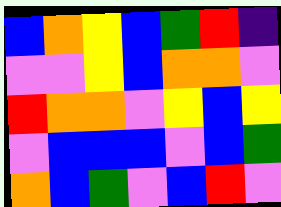[["blue", "orange", "yellow", "blue", "green", "red", "indigo"], ["violet", "violet", "yellow", "blue", "orange", "orange", "violet"], ["red", "orange", "orange", "violet", "yellow", "blue", "yellow"], ["violet", "blue", "blue", "blue", "violet", "blue", "green"], ["orange", "blue", "green", "violet", "blue", "red", "violet"]]